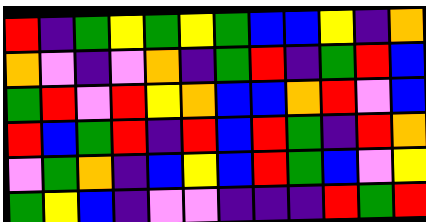[["red", "indigo", "green", "yellow", "green", "yellow", "green", "blue", "blue", "yellow", "indigo", "orange"], ["orange", "violet", "indigo", "violet", "orange", "indigo", "green", "red", "indigo", "green", "red", "blue"], ["green", "red", "violet", "red", "yellow", "orange", "blue", "blue", "orange", "red", "violet", "blue"], ["red", "blue", "green", "red", "indigo", "red", "blue", "red", "green", "indigo", "red", "orange"], ["violet", "green", "orange", "indigo", "blue", "yellow", "blue", "red", "green", "blue", "violet", "yellow"], ["green", "yellow", "blue", "indigo", "violet", "violet", "indigo", "indigo", "indigo", "red", "green", "red"]]